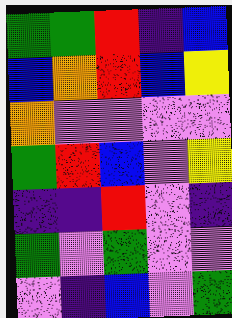[["green", "green", "red", "indigo", "blue"], ["blue", "orange", "red", "blue", "yellow"], ["orange", "violet", "violet", "violet", "violet"], ["green", "red", "blue", "violet", "yellow"], ["indigo", "indigo", "red", "violet", "indigo"], ["green", "violet", "green", "violet", "violet"], ["violet", "indigo", "blue", "violet", "green"]]